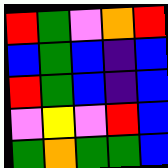[["red", "green", "violet", "orange", "red"], ["blue", "green", "blue", "indigo", "blue"], ["red", "green", "blue", "indigo", "blue"], ["violet", "yellow", "violet", "red", "blue"], ["green", "orange", "green", "green", "blue"]]